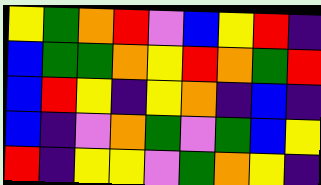[["yellow", "green", "orange", "red", "violet", "blue", "yellow", "red", "indigo"], ["blue", "green", "green", "orange", "yellow", "red", "orange", "green", "red"], ["blue", "red", "yellow", "indigo", "yellow", "orange", "indigo", "blue", "indigo"], ["blue", "indigo", "violet", "orange", "green", "violet", "green", "blue", "yellow"], ["red", "indigo", "yellow", "yellow", "violet", "green", "orange", "yellow", "indigo"]]